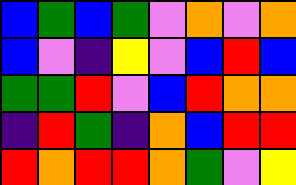[["blue", "green", "blue", "green", "violet", "orange", "violet", "orange"], ["blue", "violet", "indigo", "yellow", "violet", "blue", "red", "blue"], ["green", "green", "red", "violet", "blue", "red", "orange", "orange"], ["indigo", "red", "green", "indigo", "orange", "blue", "red", "red"], ["red", "orange", "red", "red", "orange", "green", "violet", "yellow"]]